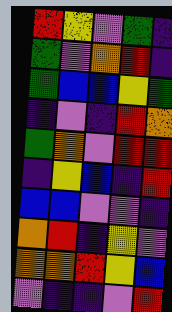[["red", "yellow", "violet", "green", "indigo"], ["green", "violet", "orange", "red", "indigo"], ["green", "blue", "blue", "yellow", "green"], ["indigo", "violet", "indigo", "red", "orange"], ["green", "orange", "violet", "red", "red"], ["indigo", "yellow", "blue", "indigo", "red"], ["blue", "blue", "violet", "violet", "indigo"], ["orange", "red", "indigo", "yellow", "violet"], ["orange", "orange", "red", "yellow", "blue"], ["violet", "indigo", "indigo", "violet", "red"]]